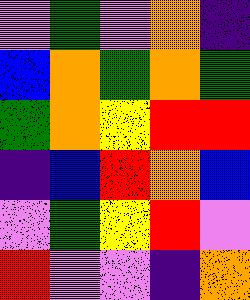[["violet", "green", "violet", "orange", "indigo"], ["blue", "orange", "green", "orange", "green"], ["green", "orange", "yellow", "red", "red"], ["indigo", "blue", "red", "orange", "blue"], ["violet", "green", "yellow", "red", "violet"], ["red", "violet", "violet", "indigo", "orange"]]